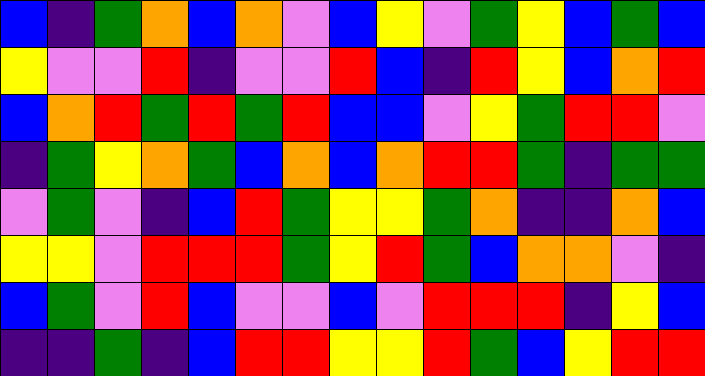[["blue", "indigo", "green", "orange", "blue", "orange", "violet", "blue", "yellow", "violet", "green", "yellow", "blue", "green", "blue"], ["yellow", "violet", "violet", "red", "indigo", "violet", "violet", "red", "blue", "indigo", "red", "yellow", "blue", "orange", "red"], ["blue", "orange", "red", "green", "red", "green", "red", "blue", "blue", "violet", "yellow", "green", "red", "red", "violet"], ["indigo", "green", "yellow", "orange", "green", "blue", "orange", "blue", "orange", "red", "red", "green", "indigo", "green", "green"], ["violet", "green", "violet", "indigo", "blue", "red", "green", "yellow", "yellow", "green", "orange", "indigo", "indigo", "orange", "blue"], ["yellow", "yellow", "violet", "red", "red", "red", "green", "yellow", "red", "green", "blue", "orange", "orange", "violet", "indigo"], ["blue", "green", "violet", "red", "blue", "violet", "violet", "blue", "violet", "red", "red", "red", "indigo", "yellow", "blue"], ["indigo", "indigo", "green", "indigo", "blue", "red", "red", "yellow", "yellow", "red", "green", "blue", "yellow", "red", "red"]]